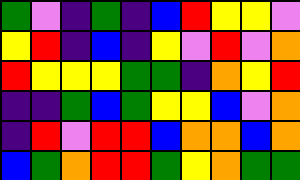[["green", "violet", "indigo", "green", "indigo", "blue", "red", "yellow", "yellow", "violet"], ["yellow", "red", "indigo", "blue", "indigo", "yellow", "violet", "red", "violet", "orange"], ["red", "yellow", "yellow", "yellow", "green", "green", "indigo", "orange", "yellow", "red"], ["indigo", "indigo", "green", "blue", "green", "yellow", "yellow", "blue", "violet", "orange"], ["indigo", "red", "violet", "red", "red", "blue", "orange", "orange", "blue", "orange"], ["blue", "green", "orange", "red", "red", "green", "yellow", "orange", "green", "green"]]